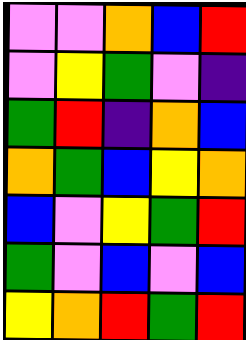[["violet", "violet", "orange", "blue", "red"], ["violet", "yellow", "green", "violet", "indigo"], ["green", "red", "indigo", "orange", "blue"], ["orange", "green", "blue", "yellow", "orange"], ["blue", "violet", "yellow", "green", "red"], ["green", "violet", "blue", "violet", "blue"], ["yellow", "orange", "red", "green", "red"]]